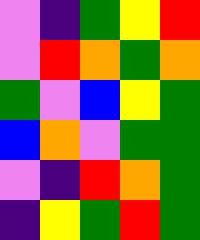[["violet", "indigo", "green", "yellow", "red"], ["violet", "red", "orange", "green", "orange"], ["green", "violet", "blue", "yellow", "green"], ["blue", "orange", "violet", "green", "green"], ["violet", "indigo", "red", "orange", "green"], ["indigo", "yellow", "green", "red", "green"]]